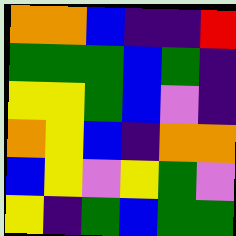[["orange", "orange", "blue", "indigo", "indigo", "red"], ["green", "green", "green", "blue", "green", "indigo"], ["yellow", "yellow", "green", "blue", "violet", "indigo"], ["orange", "yellow", "blue", "indigo", "orange", "orange"], ["blue", "yellow", "violet", "yellow", "green", "violet"], ["yellow", "indigo", "green", "blue", "green", "green"]]